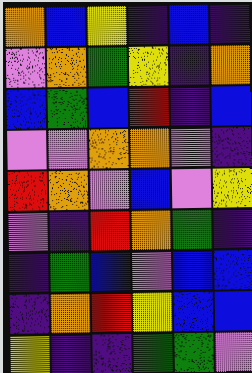[["orange", "blue", "yellow", "indigo", "blue", "indigo"], ["violet", "orange", "green", "yellow", "indigo", "orange"], ["blue", "green", "blue", "red", "indigo", "blue"], ["violet", "violet", "orange", "orange", "violet", "indigo"], ["red", "orange", "violet", "blue", "violet", "yellow"], ["violet", "indigo", "red", "orange", "green", "indigo"], ["indigo", "green", "blue", "violet", "blue", "blue"], ["indigo", "orange", "red", "yellow", "blue", "blue"], ["yellow", "indigo", "indigo", "green", "green", "violet"]]